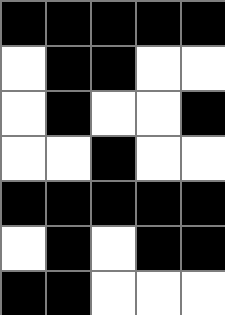[["black", "black", "black", "black", "black"], ["white", "black", "black", "white", "white"], ["white", "black", "white", "white", "black"], ["white", "white", "black", "white", "white"], ["black", "black", "black", "black", "black"], ["white", "black", "white", "black", "black"], ["black", "black", "white", "white", "white"]]